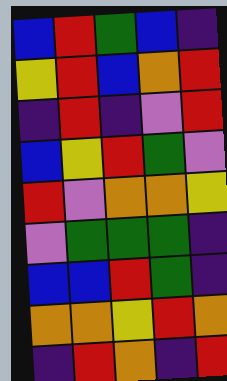[["blue", "red", "green", "blue", "indigo"], ["yellow", "red", "blue", "orange", "red"], ["indigo", "red", "indigo", "violet", "red"], ["blue", "yellow", "red", "green", "violet"], ["red", "violet", "orange", "orange", "yellow"], ["violet", "green", "green", "green", "indigo"], ["blue", "blue", "red", "green", "indigo"], ["orange", "orange", "yellow", "red", "orange"], ["indigo", "red", "orange", "indigo", "red"]]